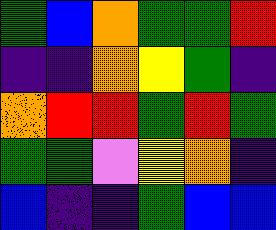[["green", "blue", "orange", "green", "green", "red"], ["indigo", "indigo", "orange", "yellow", "green", "indigo"], ["orange", "red", "red", "green", "red", "green"], ["green", "green", "violet", "yellow", "orange", "indigo"], ["blue", "indigo", "indigo", "green", "blue", "blue"]]